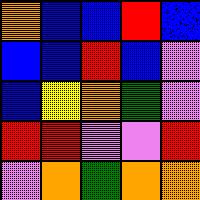[["orange", "blue", "blue", "red", "blue"], ["blue", "blue", "red", "blue", "violet"], ["blue", "yellow", "orange", "green", "violet"], ["red", "red", "violet", "violet", "red"], ["violet", "orange", "green", "orange", "orange"]]